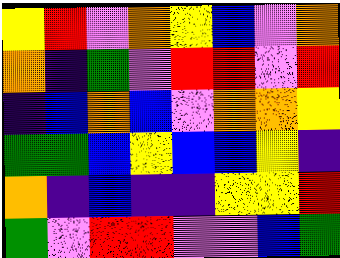[["yellow", "red", "violet", "orange", "yellow", "blue", "violet", "orange"], ["orange", "indigo", "green", "violet", "red", "red", "violet", "red"], ["indigo", "blue", "orange", "blue", "violet", "orange", "orange", "yellow"], ["green", "green", "blue", "yellow", "blue", "blue", "yellow", "indigo"], ["orange", "indigo", "blue", "indigo", "indigo", "yellow", "yellow", "red"], ["green", "violet", "red", "red", "violet", "violet", "blue", "green"]]